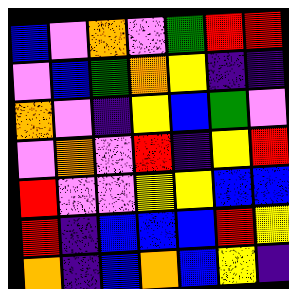[["blue", "violet", "orange", "violet", "green", "red", "red"], ["violet", "blue", "green", "orange", "yellow", "indigo", "indigo"], ["orange", "violet", "indigo", "yellow", "blue", "green", "violet"], ["violet", "orange", "violet", "red", "indigo", "yellow", "red"], ["red", "violet", "violet", "yellow", "yellow", "blue", "blue"], ["red", "indigo", "blue", "blue", "blue", "red", "yellow"], ["orange", "indigo", "blue", "orange", "blue", "yellow", "indigo"]]